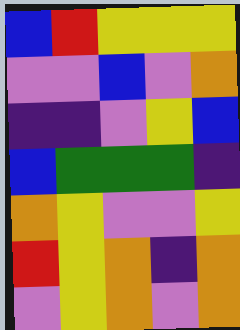[["blue", "red", "yellow", "yellow", "yellow"], ["violet", "violet", "blue", "violet", "orange"], ["indigo", "indigo", "violet", "yellow", "blue"], ["blue", "green", "green", "green", "indigo"], ["orange", "yellow", "violet", "violet", "yellow"], ["red", "yellow", "orange", "indigo", "orange"], ["violet", "yellow", "orange", "violet", "orange"]]